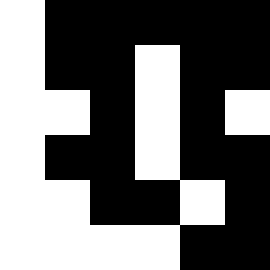[["white", "black", "black", "black", "black", "black"], ["white", "black", "black", "white", "black", "black"], ["white", "white", "black", "white", "black", "white"], ["white", "black", "black", "white", "black", "black"], ["white", "white", "black", "black", "white", "black"], ["white", "white", "white", "white", "black", "black"]]